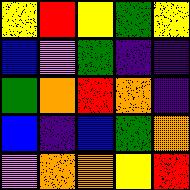[["yellow", "red", "yellow", "green", "yellow"], ["blue", "violet", "green", "indigo", "indigo"], ["green", "orange", "red", "orange", "indigo"], ["blue", "indigo", "blue", "green", "orange"], ["violet", "orange", "orange", "yellow", "red"]]